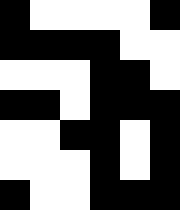[["black", "white", "white", "white", "white", "black"], ["black", "black", "black", "black", "white", "white"], ["white", "white", "white", "black", "black", "white"], ["black", "black", "white", "black", "black", "black"], ["white", "white", "black", "black", "white", "black"], ["white", "white", "white", "black", "white", "black"], ["black", "white", "white", "black", "black", "black"]]